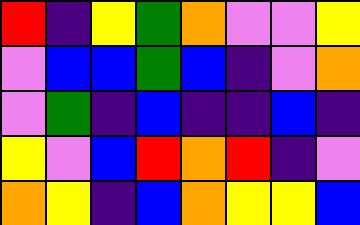[["red", "indigo", "yellow", "green", "orange", "violet", "violet", "yellow"], ["violet", "blue", "blue", "green", "blue", "indigo", "violet", "orange"], ["violet", "green", "indigo", "blue", "indigo", "indigo", "blue", "indigo"], ["yellow", "violet", "blue", "red", "orange", "red", "indigo", "violet"], ["orange", "yellow", "indigo", "blue", "orange", "yellow", "yellow", "blue"]]